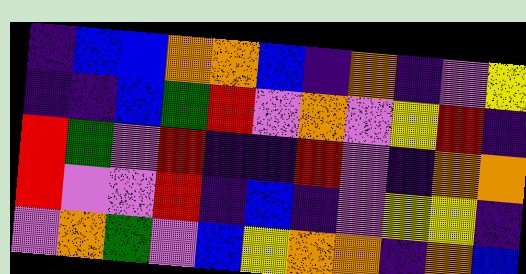[["indigo", "blue", "blue", "orange", "orange", "blue", "indigo", "orange", "indigo", "violet", "yellow"], ["indigo", "indigo", "blue", "green", "red", "violet", "orange", "violet", "yellow", "red", "indigo"], ["red", "green", "violet", "red", "indigo", "indigo", "red", "violet", "indigo", "orange", "orange"], ["red", "violet", "violet", "red", "indigo", "blue", "indigo", "violet", "yellow", "yellow", "indigo"], ["violet", "orange", "green", "violet", "blue", "yellow", "orange", "orange", "indigo", "orange", "blue"]]